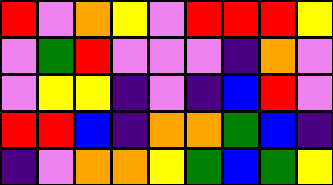[["red", "violet", "orange", "yellow", "violet", "red", "red", "red", "yellow"], ["violet", "green", "red", "violet", "violet", "violet", "indigo", "orange", "violet"], ["violet", "yellow", "yellow", "indigo", "violet", "indigo", "blue", "red", "violet"], ["red", "red", "blue", "indigo", "orange", "orange", "green", "blue", "indigo"], ["indigo", "violet", "orange", "orange", "yellow", "green", "blue", "green", "yellow"]]